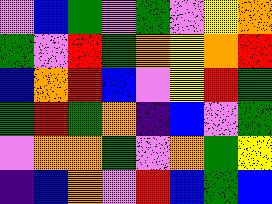[["violet", "blue", "green", "violet", "green", "violet", "yellow", "orange"], ["green", "violet", "red", "green", "orange", "yellow", "orange", "red"], ["blue", "orange", "red", "blue", "violet", "yellow", "red", "green"], ["green", "red", "green", "orange", "indigo", "blue", "violet", "green"], ["violet", "orange", "orange", "green", "violet", "orange", "green", "yellow"], ["indigo", "blue", "orange", "violet", "red", "blue", "green", "blue"]]